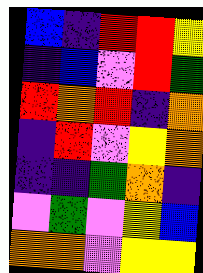[["blue", "indigo", "red", "red", "yellow"], ["indigo", "blue", "violet", "red", "green"], ["red", "orange", "red", "indigo", "orange"], ["indigo", "red", "violet", "yellow", "orange"], ["indigo", "indigo", "green", "orange", "indigo"], ["violet", "green", "violet", "yellow", "blue"], ["orange", "orange", "violet", "yellow", "yellow"]]